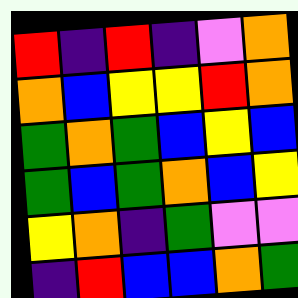[["red", "indigo", "red", "indigo", "violet", "orange"], ["orange", "blue", "yellow", "yellow", "red", "orange"], ["green", "orange", "green", "blue", "yellow", "blue"], ["green", "blue", "green", "orange", "blue", "yellow"], ["yellow", "orange", "indigo", "green", "violet", "violet"], ["indigo", "red", "blue", "blue", "orange", "green"]]